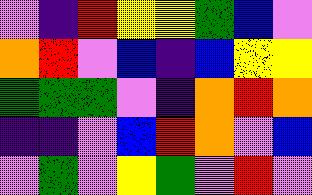[["violet", "indigo", "red", "yellow", "yellow", "green", "blue", "violet"], ["orange", "red", "violet", "blue", "indigo", "blue", "yellow", "yellow"], ["green", "green", "green", "violet", "indigo", "orange", "red", "orange"], ["indigo", "indigo", "violet", "blue", "red", "orange", "violet", "blue"], ["violet", "green", "violet", "yellow", "green", "violet", "red", "violet"]]